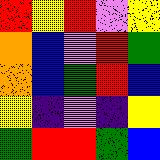[["red", "yellow", "red", "violet", "yellow"], ["orange", "blue", "violet", "red", "green"], ["orange", "blue", "green", "red", "blue"], ["yellow", "indigo", "violet", "indigo", "yellow"], ["green", "red", "red", "green", "blue"]]